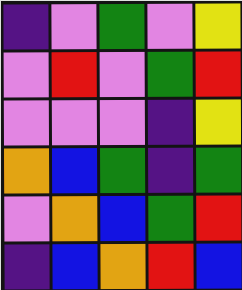[["indigo", "violet", "green", "violet", "yellow"], ["violet", "red", "violet", "green", "red"], ["violet", "violet", "violet", "indigo", "yellow"], ["orange", "blue", "green", "indigo", "green"], ["violet", "orange", "blue", "green", "red"], ["indigo", "blue", "orange", "red", "blue"]]